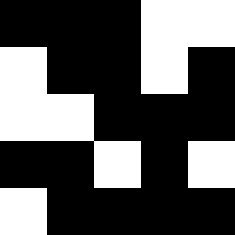[["black", "black", "black", "white", "white"], ["white", "black", "black", "white", "black"], ["white", "white", "black", "black", "black"], ["black", "black", "white", "black", "white"], ["white", "black", "black", "black", "black"]]